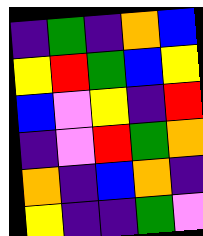[["indigo", "green", "indigo", "orange", "blue"], ["yellow", "red", "green", "blue", "yellow"], ["blue", "violet", "yellow", "indigo", "red"], ["indigo", "violet", "red", "green", "orange"], ["orange", "indigo", "blue", "orange", "indigo"], ["yellow", "indigo", "indigo", "green", "violet"]]